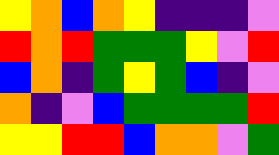[["yellow", "orange", "blue", "orange", "yellow", "indigo", "indigo", "indigo", "violet"], ["red", "orange", "red", "green", "green", "green", "yellow", "violet", "red"], ["blue", "orange", "indigo", "green", "yellow", "green", "blue", "indigo", "violet"], ["orange", "indigo", "violet", "blue", "green", "green", "green", "green", "red"], ["yellow", "yellow", "red", "red", "blue", "orange", "orange", "violet", "green"]]